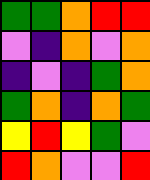[["green", "green", "orange", "red", "red"], ["violet", "indigo", "orange", "violet", "orange"], ["indigo", "violet", "indigo", "green", "orange"], ["green", "orange", "indigo", "orange", "green"], ["yellow", "red", "yellow", "green", "violet"], ["red", "orange", "violet", "violet", "red"]]